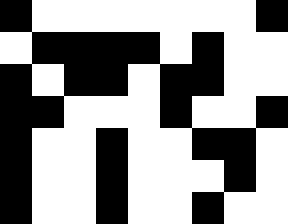[["black", "white", "white", "white", "white", "white", "white", "white", "black"], ["white", "black", "black", "black", "black", "white", "black", "white", "white"], ["black", "white", "black", "black", "white", "black", "black", "white", "white"], ["black", "black", "white", "white", "white", "black", "white", "white", "black"], ["black", "white", "white", "black", "white", "white", "black", "black", "white"], ["black", "white", "white", "black", "white", "white", "white", "black", "white"], ["black", "white", "white", "black", "white", "white", "black", "white", "white"]]